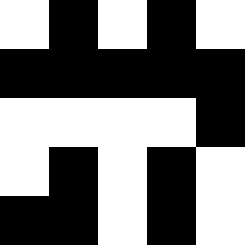[["white", "black", "white", "black", "white"], ["black", "black", "black", "black", "black"], ["white", "white", "white", "white", "black"], ["white", "black", "white", "black", "white"], ["black", "black", "white", "black", "white"]]